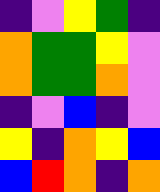[["indigo", "violet", "yellow", "green", "indigo"], ["orange", "green", "green", "yellow", "violet"], ["orange", "green", "green", "orange", "violet"], ["indigo", "violet", "blue", "indigo", "violet"], ["yellow", "indigo", "orange", "yellow", "blue"], ["blue", "red", "orange", "indigo", "orange"]]